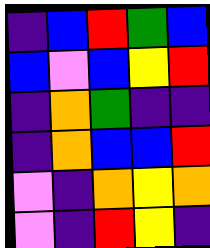[["indigo", "blue", "red", "green", "blue"], ["blue", "violet", "blue", "yellow", "red"], ["indigo", "orange", "green", "indigo", "indigo"], ["indigo", "orange", "blue", "blue", "red"], ["violet", "indigo", "orange", "yellow", "orange"], ["violet", "indigo", "red", "yellow", "indigo"]]